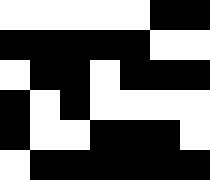[["white", "white", "white", "white", "white", "black", "black"], ["black", "black", "black", "black", "black", "white", "white"], ["white", "black", "black", "white", "black", "black", "black"], ["black", "white", "black", "white", "white", "white", "white"], ["black", "white", "white", "black", "black", "black", "white"], ["white", "black", "black", "black", "black", "black", "black"]]